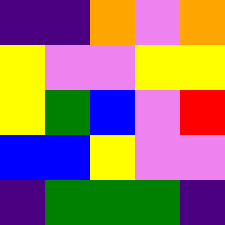[["indigo", "indigo", "orange", "violet", "orange"], ["yellow", "violet", "violet", "yellow", "yellow"], ["yellow", "green", "blue", "violet", "red"], ["blue", "blue", "yellow", "violet", "violet"], ["indigo", "green", "green", "green", "indigo"]]